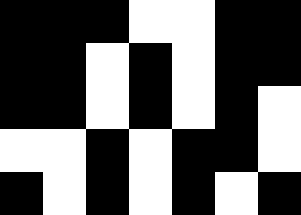[["black", "black", "black", "white", "white", "black", "black"], ["black", "black", "white", "black", "white", "black", "black"], ["black", "black", "white", "black", "white", "black", "white"], ["white", "white", "black", "white", "black", "black", "white"], ["black", "white", "black", "white", "black", "white", "black"]]